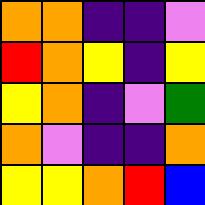[["orange", "orange", "indigo", "indigo", "violet"], ["red", "orange", "yellow", "indigo", "yellow"], ["yellow", "orange", "indigo", "violet", "green"], ["orange", "violet", "indigo", "indigo", "orange"], ["yellow", "yellow", "orange", "red", "blue"]]